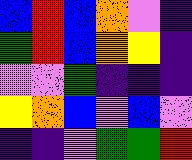[["blue", "red", "blue", "orange", "violet", "indigo"], ["green", "red", "blue", "orange", "yellow", "indigo"], ["violet", "violet", "green", "indigo", "indigo", "indigo"], ["yellow", "orange", "blue", "violet", "blue", "violet"], ["indigo", "indigo", "violet", "green", "green", "red"]]